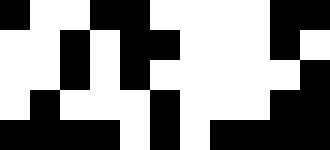[["black", "white", "white", "black", "black", "white", "white", "white", "white", "black", "black"], ["white", "white", "black", "white", "black", "black", "white", "white", "white", "black", "white"], ["white", "white", "black", "white", "black", "white", "white", "white", "white", "white", "black"], ["white", "black", "white", "white", "white", "black", "white", "white", "white", "black", "black"], ["black", "black", "black", "black", "white", "black", "white", "black", "black", "black", "black"]]